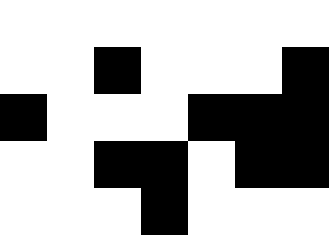[["white", "white", "white", "white", "white", "white", "white"], ["white", "white", "black", "white", "white", "white", "black"], ["black", "white", "white", "white", "black", "black", "black"], ["white", "white", "black", "black", "white", "black", "black"], ["white", "white", "white", "black", "white", "white", "white"]]